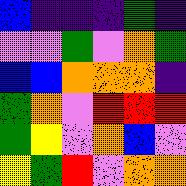[["blue", "indigo", "indigo", "indigo", "green", "indigo"], ["violet", "violet", "green", "violet", "orange", "green"], ["blue", "blue", "orange", "orange", "orange", "indigo"], ["green", "orange", "violet", "red", "red", "red"], ["green", "yellow", "violet", "orange", "blue", "violet"], ["yellow", "green", "red", "violet", "orange", "orange"]]